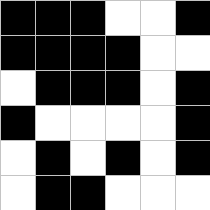[["black", "black", "black", "white", "white", "black"], ["black", "black", "black", "black", "white", "white"], ["white", "black", "black", "black", "white", "black"], ["black", "white", "white", "white", "white", "black"], ["white", "black", "white", "black", "white", "black"], ["white", "black", "black", "white", "white", "white"]]